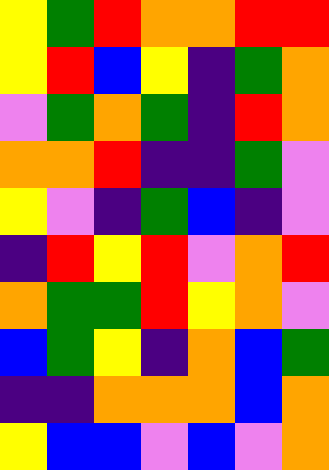[["yellow", "green", "red", "orange", "orange", "red", "red"], ["yellow", "red", "blue", "yellow", "indigo", "green", "orange"], ["violet", "green", "orange", "green", "indigo", "red", "orange"], ["orange", "orange", "red", "indigo", "indigo", "green", "violet"], ["yellow", "violet", "indigo", "green", "blue", "indigo", "violet"], ["indigo", "red", "yellow", "red", "violet", "orange", "red"], ["orange", "green", "green", "red", "yellow", "orange", "violet"], ["blue", "green", "yellow", "indigo", "orange", "blue", "green"], ["indigo", "indigo", "orange", "orange", "orange", "blue", "orange"], ["yellow", "blue", "blue", "violet", "blue", "violet", "orange"]]